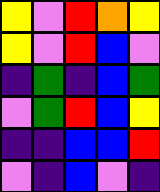[["yellow", "violet", "red", "orange", "yellow"], ["yellow", "violet", "red", "blue", "violet"], ["indigo", "green", "indigo", "blue", "green"], ["violet", "green", "red", "blue", "yellow"], ["indigo", "indigo", "blue", "blue", "red"], ["violet", "indigo", "blue", "violet", "indigo"]]